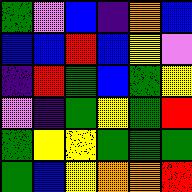[["green", "violet", "blue", "indigo", "orange", "blue"], ["blue", "blue", "red", "blue", "yellow", "violet"], ["indigo", "red", "green", "blue", "green", "yellow"], ["violet", "indigo", "green", "yellow", "green", "red"], ["green", "yellow", "yellow", "green", "green", "green"], ["green", "blue", "yellow", "orange", "orange", "red"]]